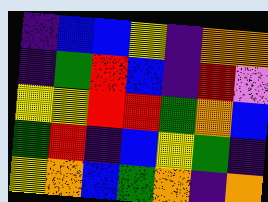[["indigo", "blue", "blue", "yellow", "indigo", "orange", "orange"], ["indigo", "green", "red", "blue", "indigo", "red", "violet"], ["yellow", "yellow", "red", "red", "green", "orange", "blue"], ["green", "red", "indigo", "blue", "yellow", "green", "indigo"], ["yellow", "orange", "blue", "green", "orange", "indigo", "orange"]]